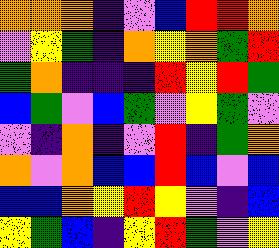[["orange", "orange", "orange", "indigo", "violet", "blue", "red", "red", "orange"], ["violet", "yellow", "green", "indigo", "orange", "yellow", "orange", "green", "red"], ["green", "orange", "indigo", "indigo", "indigo", "red", "yellow", "red", "green"], ["blue", "green", "violet", "blue", "green", "violet", "yellow", "green", "violet"], ["violet", "indigo", "orange", "indigo", "violet", "red", "indigo", "green", "orange"], ["orange", "violet", "orange", "blue", "blue", "red", "blue", "violet", "blue"], ["blue", "blue", "orange", "yellow", "red", "yellow", "violet", "indigo", "blue"], ["yellow", "green", "blue", "indigo", "yellow", "red", "green", "violet", "yellow"]]